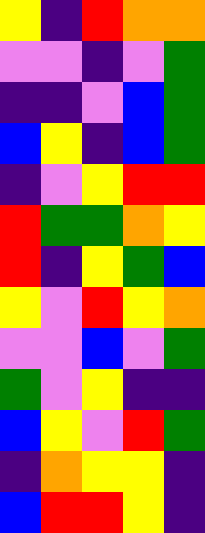[["yellow", "indigo", "red", "orange", "orange"], ["violet", "violet", "indigo", "violet", "green"], ["indigo", "indigo", "violet", "blue", "green"], ["blue", "yellow", "indigo", "blue", "green"], ["indigo", "violet", "yellow", "red", "red"], ["red", "green", "green", "orange", "yellow"], ["red", "indigo", "yellow", "green", "blue"], ["yellow", "violet", "red", "yellow", "orange"], ["violet", "violet", "blue", "violet", "green"], ["green", "violet", "yellow", "indigo", "indigo"], ["blue", "yellow", "violet", "red", "green"], ["indigo", "orange", "yellow", "yellow", "indigo"], ["blue", "red", "red", "yellow", "indigo"]]